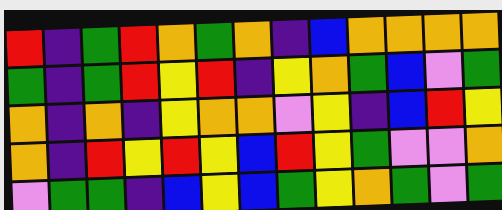[["red", "indigo", "green", "red", "orange", "green", "orange", "indigo", "blue", "orange", "orange", "orange", "orange"], ["green", "indigo", "green", "red", "yellow", "red", "indigo", "yellow", "orange", "green", "blue", "violet", "green"], ["orange", "indigo", "orange", "indigo", "yellow", "orange", "orange", "violet", "yellow", "indigo", "blue", "red", "yellow"], ["orange", "indigo", "red", "yellow", "red", "yellow", "blue", "red", "yellow", "green", "violet", "violet", "orange"], ["violet", "green", "green", "indigo", "blue", "yellow", "blue", "green", "yellow", "orange", "green", "violet", "green"]]